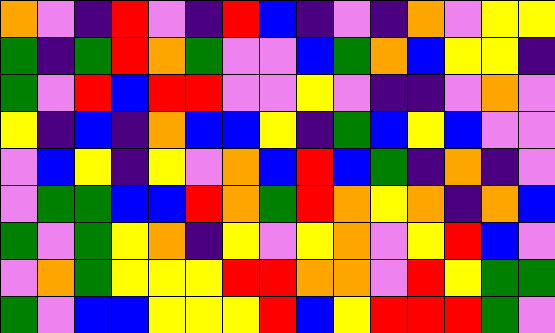[["orange", "violet", "indigo", "red", "violet", "indigo", "red", "blue", "indigo", "violet", "indigo", "orange", "violet", "yellow", "yellow"], ["green", "indigo", "green", "red", "orange", "green", "violet", "violet", "blue", "green", "orange", "blue", "yellow", "yellow", "indigo"], ["green", "violet", "red", "blue", "red", "red", "violet", "violet", "yellow", "violet", "indigo", "indigo", "violet", "orange", "violet"], ["yellow", "indigo", "blue", "indigo", "orange", "blue", "blue", "yellow", "indigo", "green", "blue", "yellow", "blue", "violet", "violet"], ["violet", "blue", "yellow", "indigo", "yellow", "violet", "orange", "blue", "red", "blue", "green", "indigo", "orange", "indigo", "violet"], ["violet", "green", "green", "blue", "blue", "red", "orange", "green", "red", "orange", "yellow", "orange", "indigo", "orange", "blue"], ["green", "violet", "green", "yellow", "orange", "indigo", "yellow", "violet", "yellow", "orange", "violet", "yellow", "red", "blue", "violet"], ["violet", "orange", "green", "yellow", "yellow", "yellow", "red", "red", "orange", "orange", "violet", "red", "yellow", "green", "green"], ["green", "violet", "blue", "blue", "yellow", "yellow", "yellow", "red", "blue", "yellow", "red", "red", "red", "green", "violet"]]